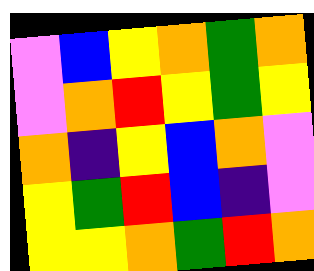[["violet", "blue", "yellow", "orange", "green", "orange"], ["violet", "orange", "red", "yellow", "green", "yellow"], ["orange", "indigo", "yellow", "blue", "orange", "violet"], ["yellow", "green", "red", "blue", "indigo", "violet"], ["yellow", "yellow", "orange", "green", "red", "orange"]]